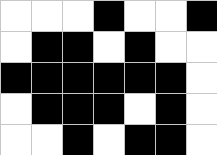[["white", "white", "white", "black", "white", "white", "black"], ["white", "black", "black", "white", "black", "white", "white"], ["black", "black", "black", "black", "black", "black", "white"], ["white", "black", "black", "black", "white", "black", "white"], ["white", "white", "black", "white", "black", "black", "white"]]